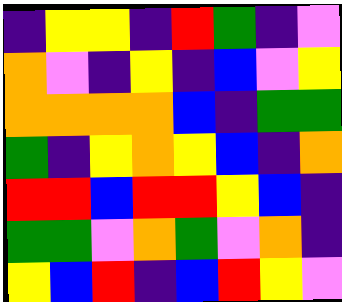[["indigo", "yellow", "yellow", "indigo", "red", "green", "indigo", "violet"], ["orange", "violet", "indigo", "yellow", "indigo", "blue", "violet", "yellow"], ["orange", "orange", "orange", "orange", "blue", "indigo", "green", "green"], ["green", "indigo", "yellow", "orange", "yellow", "blue", "indigo", "orange"], ["red", "red", "blue", "red", "red", "yellow", "blue", "indigo"], ["green", "green", "violet", "orange", "green", "violet", "orange", "indigo"], ["yellow", "blue", "red", "indigo", "blue", "red", "yellow", "violet"]]